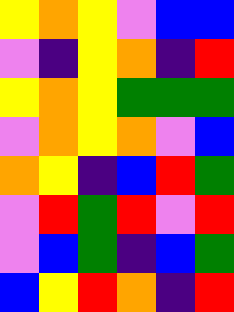[["yellow", "orange", "yellow", "violet", "blue", "blue"], ["violet", "indigo", "yellow", "orange", "indigo", "red"], ["yellow", "orange", "yellow", "green", "green", "green"], ["violet", "orange", "yellow", "orange", "violet", "blue"], ["orange", "yellow", "indigo", "blue", "red", "green"], ["violet", "red", "green", "red", "violet", "red"], ["violet", "blue", "green", "indigo", "blue", "green"], ["blue", "yellow", "red", "orange", "indigo", "red"]]